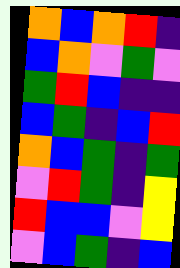[["orange", "blue", "orange", "red", "indigo"], ["blue", "orange", "violet", "green", "violet"], ["green", "red", "blue", "indigo", "indigo"], ["blue", "green", "indigo", "blue", "red"], ["orange", "blue", "green", "indigo", "green"], ["violet", "red", "green", "indigo", "yellow"], ["red", "blue", "blue", "violet", "yellow"], ["violet", "blue", "green", "indigo", "blue"]]